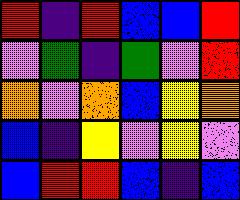[["red", "indigo", "red", "blue", "blue", "red"], ["violet", "green", "indigo", "green", "violet", "red"], ["orange", "violet", "orange", "blue", "yellow", "orange"], ["blue", "indigo", "yellow", "violet", "yellow", "violet"], ["blue", "red", "red", "blue", "indigo", "blue"]]